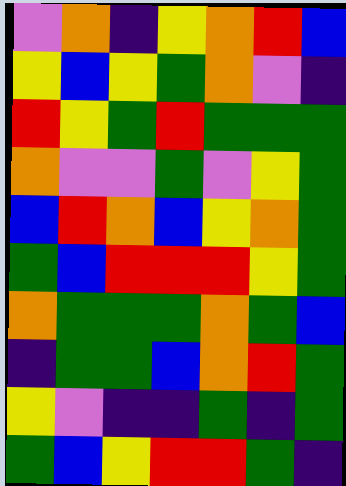[["violet", "orange", "indigo", "yellow", "orange", "red", "blue"], ["yellow", "blue", "yellow", "green", "orange", "violet", "indigo"], ["red", "yellow", "green", "red", "green", "green", "green"], ["orange", "violet", "violet", "green", "violet", "yellow", "green"], ["blue", "red", "orange", "blue", "yellow", "orange", "green"], ["green", "blue", "red", "red", "red", "yellow", "green"], ["orange", "green", "green", "green", "orange", "green", "blue"], ["indigo", "green", "green", "blue", "orange", "red", "green"], ["yellow", "violet", "indigo", "indigo", "green", "indigo", "green"], ["green", "blue", "yellow", "red", "red", "green", "indigo"]]